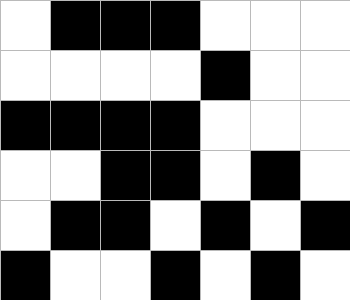[["white", "black", "black", "black", "white", "white", "white"], ["white", "white", "white", "white", "black", "white", "white"], ["black", "black", "black", "black", "white", "white", "white"], ["white", "white", "black", "black", "white", "black", "white"], ["white", "black", "black", "white", "black", "white", "black"], ["black", "white", "white", "black", "white", "black", "white"]]